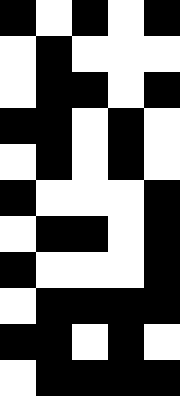[["black", "white", "black", "white", "black"], ["white", "black", "white", "white", "white"], ["white", "black", "black", "white", "black"], ["black", "black", "white", "black", "white"], ["white", "black", "white", "black", "white"], ["black", "white", "white", "white", "black"], ["white", "black", "black", "white", "black"], ["black", "white", "white", "white", "black"], ["white", "black", "black", "black", "black"], ["black", "black", "white", "black", "white"], ["white", "black", "black", "black", "black"]]